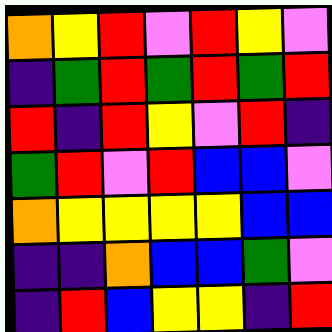[["orange", "yellow", "red", "violet", "red", "yellow", "violet"], ["indigo", "green", "red", "green", "red", "green", "red"], ["red", "indigo", "red", "yellow", "violet", "red", "indigo"], ["green", "red", "violet", "red", "blue", "blue", "violet"], ["orange", "yellow", "yellow", "yellow", "yellow", "blue", "blue"], ["indigo", "indigo", "orange", "blue", "blue", "green", "violet"], ["indigo", "red", "blue", "yellow", "yellow", "indigo", "red"]]